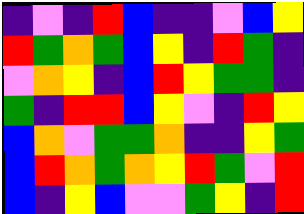[["indigo", "violet", "indigo", "red", "blue", "indigo", "indigo", "violet", "blue", "yellow"], ["red", "green", "orange", "green", "blue", "yellow", "indigo", "red", "green", "indigo"], ["violet", "orange", "yellow", "indigo", "blue", "red", "yellow", "green", "green", "indigo"], ["green", "indigo", "red", "red", "blue", "yellow", "violet", "indigo", "red", "yellow"], ["blue", "orange", "violet", "green", "green", "orange", "indigo", "indigo", "yellow", "green"], ["blue", "red", "orange", "green", "orange", "yellow", "red", "green", "violet", "red"], ["blue", "indigo", "yellow", "blue", "violet", "violet", "green", "yellow", "indigo", "red"]]